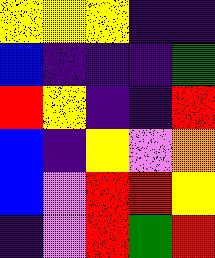[["yellow", "yellow", "yellow", "indigo", "indigo"], ["blue", "indigo", "indigo", "indigo", "green"], ["red", "yellow", "indigo", "indigo", "red"], ["blue", "indigo", "yellow", "violet", "orange"], ["blue", "violet", "red", "red", "yellow"], ["indigo", "violet", "red", "green", "red"]]